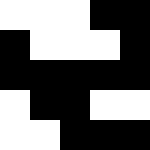[["white", "white", "white", "black", "black"], ["black", "white", "white", "white", "black"], ["black", "black", "black", "black", "black"], ["white", "black", "black", "white", "white"], ["white", "white", "black", "black", "black"]]